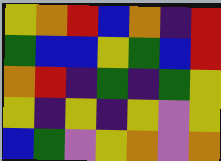[["yellow", "orange", "red", "blue", "orange", "indigo", "red"], ["green", "blue", "blue", "yellow", "green", "blue", "red"], ["orange", "red", "indigo", "green", "indigo", "green", "yellow"], ["yellow", "indigo", "yellow", "indigo", "yellow", "violet", "yellow"], ["blue", "green", "violet", "yellow", "orange", "violet", "orange"]]